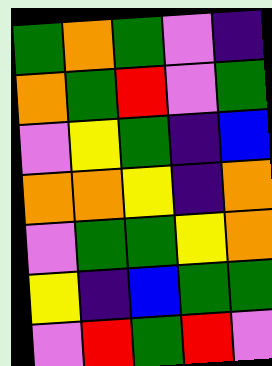[["green", "orange", "green", "violet", "indigo"], ["orange", "green", "red", "violet", "green"], ["violet", "yellow", "green", "indigo", "blue"], ["orange", "orange", "yellow", "indigo", "orange"], ["violet", "green", "green", "yellow", "orange"], ["yellow", "indigo", "blue", "green", "green"], ["violet", "red", "green", "red", "violet"]]